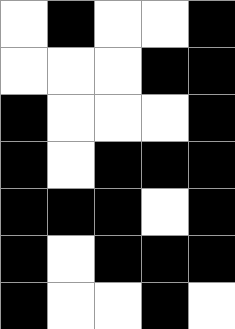[["white", "black", "white", "white", "black"], ["white", "white", "white", "black", "black"], ["black", "white", "white", "white", "black"], ["black", "white", "black", "black", "black"], ["black", "black", "black", "white", "black"], ["black", "white", "black", "black", "black"], ["black", "white", "white", "black", "white"]]